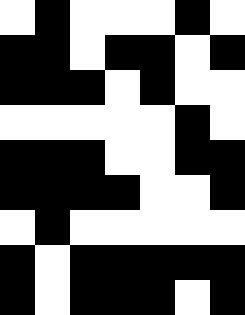[["white", "black", "white", "white", "white", "black", "white"], ["black", "black", "white", "black", "black", "white", "black"], ["black", "black", "black", "white", "black", "white", "white"], ["white", "white", "white", "white", "white", "black", "white"], ["black", "black", "black", "white", "white", "black", "black"], ["black", "black", "black", "black", "white", "white", "black"], ["white", "black", "white", "white", "white", "white", "white"], ["black", "white", "black", "black", "black", "black", "black"], ["black", "white", "black", "black", "black", "white", "black"]]